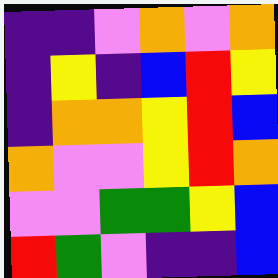[["indigo", "indigo", "violet", "orange", "violet", "orange"], ["indigo", "yellow", "indigo", "blue", "red", "yellow"], ["indigo", "orange", "orange", "yellow", "red", "blue"], ["orange", "violet", "violet", "yellow", "red", "orange"], ["violet", "violet", "green", "green", "yellow", "blue"], ["red", "green", "violet", "indigo", "indigo", "blue"]]